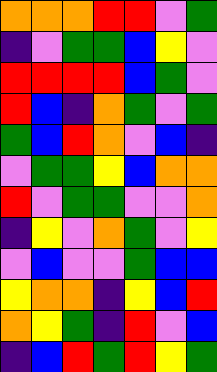[["orange", "orange", "orange", "red", "red", "violet", "green"], ["indigo", "violet", "green", "green", "blue", "yellow", "violet"], ["red", "red", "red", "red", "blue", "green", "violet"], ["red", "blue", "indigo", "orange", "green", "violet", "green"], ["green", "blue", "red", "orange", "violet", "blue", "indigo"], ["violet", "green", "green", "yellow", "blue", "orange", "orange"], ["red", "violet", "green", "green", "violet", "violet", "orange"], ["indigo", "yellow", "violet", "orange", "green", "violet", "yellow"], ["violet", "blue", "violet", "violet", "green", "blue", "blue"], ["yellow", "orange", "orange", "indigo", "yellow", "blue", "red"], ["orange", "yellow", "green", "indigo", "red", "violet", "blue"], ["indigo", "blue", "red", "green", "red", "yellow", "green"]]